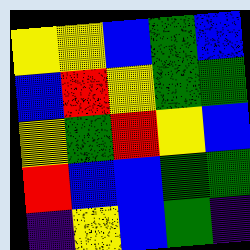[["yellow", "yellow", "blue", "green", "blue"], ["blue", "red", "yellow", "green", "green"], ["yellow", "green", "red", "yellow", "blue"], ["red", "blue", "blue", "green", "green"], ["indigo", "yellow", "blue", "green", "indigo"]]